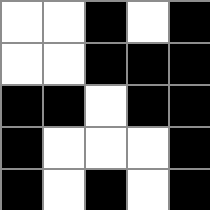[["white", "white", "black", "white", "black"], ["white", "white", "black", "black", "black"], ["black", "black", "white", "black", "black"], ["black", "white", "white", "white", "black"], ["black", "white", "black", "white", "black"]]